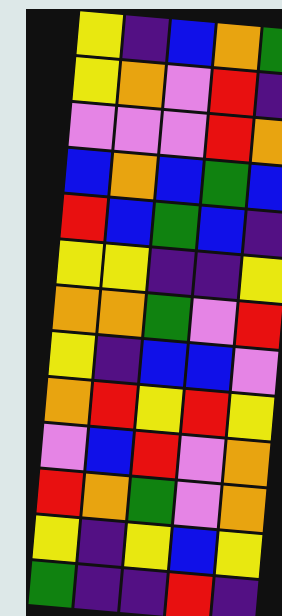[["yellow", "indigo", "blue", "orange", "green"], ["yellow", "orange", "violet", "red", "indigo"], ["violet", "violet", "violet", "red", "orange"], ["blue", "orange", "blue", "green", "blue"], ["red", "blue", "green", "blue", "indigo"], ["yellow", "yellow", "indigo", "indigo", "yellow"], ["orange", "orange", "green", "violet", "red"], ["yellow", "indigo", "blue", "blue", "violet"], ["orange", "red", "yellow", "red", "yellow"], ["violet", "blue", "red", "violet", "orange"], ["red", "orange", "green", "violet", "orange"], ["yellow", "indigo", "yellow", "blue", "yellow"], ["green", "indigo", "indigo", "red", "indigo"]]